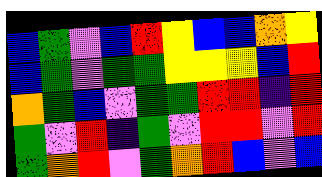[["blue", "green", "violet", "blue", "red", "yellow", "blue", "blue", "orange", "yellow"], ["blue", "green", "violet", "green", "green", "yellow", "yellow", "yellow", "blue", "red"], ["orange", "green", "blue", "violet", "green", "green", "red", "red", "indigo", "red"], ["green", "violet", "red", "indigo", "green", "violet", "red", "red", "violet", "red"], ["green", "orange", "red", "violet", "green", "orange", "red", "blue", "violet", "blue"]]